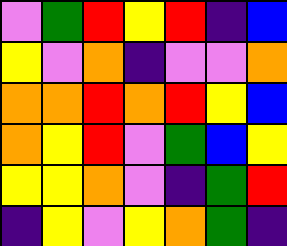[["violet", "green", "red", "yellow", "red", "indigo", "blue"], ["yellow", "violet", "orange", "indigo", "violet", "violet", "orange"], ["orange", "orange", "red", "orange", "red", "yellow", "blue"], ["orange", "yellow", "red", "violet", "green", "blue", "yellow"], ["yellow", "yellow", "orange", "violet", "indigo", "green", "red"], ["indigo", "yellow", "violet", "yellow", "orange", "green", "indigo"]]